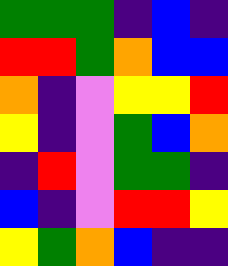[["green", "green", "green", "indigo", "blue", "indigo"], ["red", "red", "green", "orange", "blue", "blue"], ["orange", "indigo", "violet", "yellow", "yellow", "red"], ["yellow", "indigo", "violet", "green", "blue", "orange"], ["indigo", "red", "violet", "green", "green", "indigo"], ["blue", "indigo", "violet", "red", "red", "yellow"], ["yellow", "green", "orange", "blue", "indigo", "indigo"]]